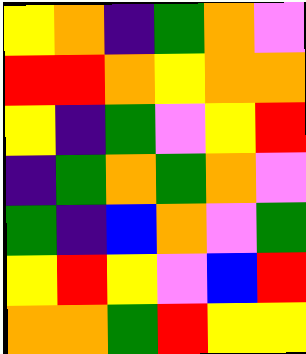[["yellow", "orange", "indigo", "green", "orange", "violet"], ["red", "red", "orange", "yellow", "orange", "orange"], ["yellow", "indigo", "green", "violet", "yellow", "red"], ["indigo", "green", "orange", "green", "orange", "violet"], ["green", "indigo", "blue", "orange", "violet", "green"], ["yellow", "red", "yellow", "violet", "blue", "red"], ["orange", "orange", "green", "red", "yellow", "yellow"]]